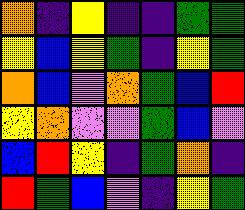[["orange", "indigo", "yellow", "indigo", "indigo", "green", "green"], ["yellow", "blue", "yellow", "green", "indigo", "yellow", "green"], ["orange", "blue", "violet", "orange", "green", "blue", "red"], ["yellow", "orange", "violet", "violet", "green", "blue", "violet"], ["blue", "red", "yellow", "indigo", "green", "orange", "indigo"], ["red", "green", "blue", "violet", "indigo", "yellow", "green"]]